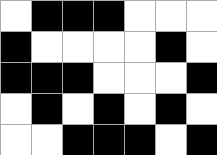[["white", "black", "black", "black", "white", "white", "white"], ["black", "white", "white", "white", "white", "black", "white"], ["black", "black", "black", "white", "white", "white", "black"], ["white", "black", "white", "black", "white", "black", "white"], ["white", "white", "black", "black", "black", "white", "black"]]